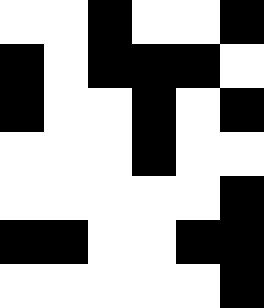[["white", "white", "black", "white", "white", "black"], ["black", "white", "black", "black", "black", "white"], ["black", "white", "white", "black", "white", "black"], ["white", "white", "white", "black", "white", "white"], ["white", "white", "white", "white", "white", "black"], ["black", "black", "white", "white", "black", "black"], ["white", "white", "white", "white", "white", "black"]]